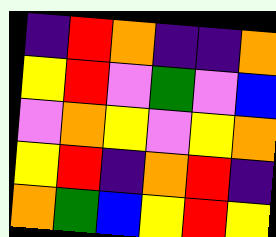[["indigo", "red", "orange", "indigo", "indigo", "orange"], ["yellow", "red", "violet", "green", "violet", "blue"], ["violet", "orange", "yellow", "violet", "yellow", "orange"], ["yellow", "red", "indigo", "orange", "red", "indigo"], ["orange", "green", "blue", "yellow", "red", "yellow"]]